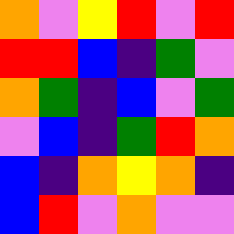[["orange", "violet", "yellow", "red", "violet", "red"], ["red", "red", "blue", "indigo", "green", "violet"], ["orange", "green", "indigo", "blue", "violet", "green"], ["violet", "blue", "indigo", "green", "red", "orange"], ["blue", "indigo", "orange", "yellow", "orange", "indigo"], ["blue", "red", "violet", "orange", "violet", "violet"]]